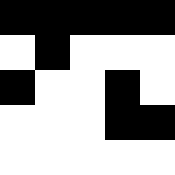[["black", "black", "black", "black", "black"], ["white", "black", "white", "white", "white"], ["black", "white", "white", "black", "white"], ["white", "white", "white", "black", "black"], ["white", "white", "white", "white", "white"]]